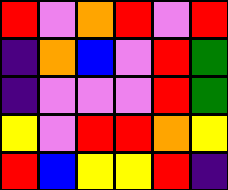[["red", "violet", "orange", "red", "violet", "red"], ["indigo", "orange", "blue", "violet", "red", "green"], ["indigo", "violet", "violet", "violet", "red", "green"], ["yellow", "violet", "red", "red", "orange", "yellow"], ["red", "blue", "yellow", "yellow", "red", "indigo"]]